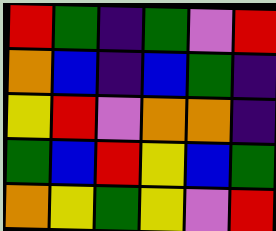[["red", "green", "indigo", "green", "violet", "red"], ["orange", "blue", "indigo", "blue", "green", "indigo"], ["yellow", "red", "violet", "orange", "orange", "indigo"], ["green", "blue", "red", "yellow", "blue", "green"], ["orange", "yellow", "green", "yellow", "violet", "red"]]